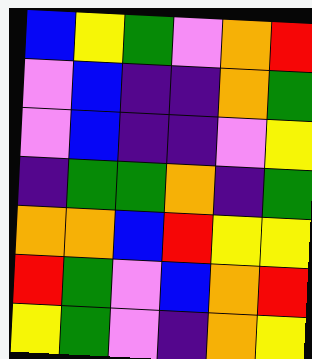[["blue", "yellow", "green", "violet", "orange", "red"], ["violet", "blue", "indigo", "indigo", "orange", "green"], ["violet", "blue", "indigo", "indigo", "violet", "yellow"], ["indigo", "green", "green", "orange", "indigo", "green"], ["orange", "orange", "blue", "red", "yellow", "yellow"], ["red", "green", "violet", "blue", "orange", "red"], ["yellow", "green", "violet", "indigo", "orange", "yellow"]]